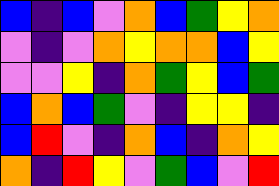[["blue", "indigo", "blue", "violet", "orange", "blue", "green", "yellow", "orange"], ["violet", "indigo", "violet", "orange", "yellow", "orange", "orange", "blue", "yellow"], ["violet", "violet", "yellow", "indigo", "orange", "green", "yellow", "blue", "green"], ["blue", "orange", "blue", "green", "violet", "indigo", "yellow", "yellow", "indigo"], ["blue", "red", "violet", "indigo", "orange", "blue", "indigo", "orange", "yellow"], ["orange", "indigo", "red", "yellow", "violet", "green", "blue", "violet", "red"]]